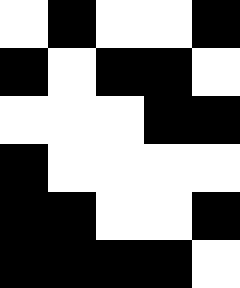[["white", "black", "white", "white", "black"], ["black", "white", "black", "black", "white"], ["white", "white", "white", "black", "black"], ["black", "white", "white", "white", "white"], ["black", "black", "white", "white", "black"], ["black", "black", "black", "black", "white"]]